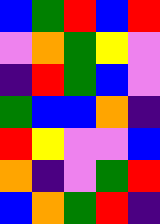[["blue", "green", "red", "blue", "red"], ["violet", "orange", "green", "yellow", "violet"], ["indigo", "red", "green", "blue", "violet"], ["green", "blue", "blue", "orange", "indigo"], ["red", "yellow", "violet", "violet", "blue"], ["orange", "indigo", "violet", "green", "red"], ["blue", "orange", "green", "red", "indigo"]]